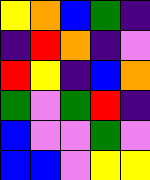[["yellow", "orange", "blue", "green", "indigo"], ["indigo", "red", "orange", "indigo", "violet"], ["red", "yellow", "indigo", "blue", "orange"], ["green", "violet", "green", "red", "indigo"], ["blue", "violet", "violet", "green", "violet"], ["blue", "blue", "violet", "yellow", "yellow"]]